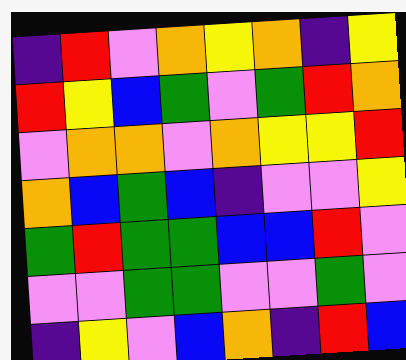[["indigo", "red", "violet", "orange", "yellow", "orange", "indigo", "yellow"], ["red", "yellow", "blue", "green", "violet", "green", "red", "orange"], ["violet", "orange", "orange", "violet", "orange", "yellow", "yellow", "red"], ["orange", "blue", "green", "blue", "indigo", "violet", "violet", "yellow"], ["green", "red", "green", "green", "blue", "blue", "red", "violet"], ["violet", "violet", "green", "green", "violet", "violet", "green", "violet"], ["indigo", "yellow", "violet", "blue", "orange", "indigo", "red", "blue"]]